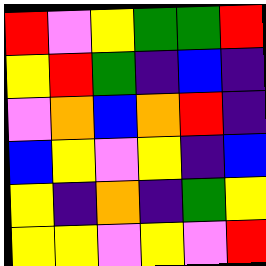[["red", "violet", "yellow", "green", "green", "red"], ["yellow", "red", "green", "indigo", "blue", "indigo"], ["violet", "orange", "blue", "orange", "red", "indigo"], ["blue", "yellow", "violet", "yellow", "indigo", "blue"], ["yellow", "indigo", "orange", "indigo", "green", "yellow"], ["yellow", "yellow", "violet", "yellow", "violet", "red"]]